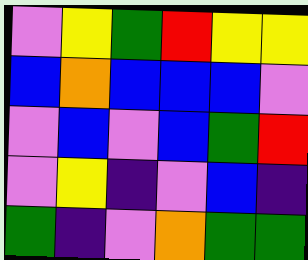[["violet", "yellow", "green", "red", "yellow", "yellow"], ["blue", "orange", "blue", "blue", "blue", "violet"], ["violet", "blue", "violet", "blue", "green", "red"], ["violet", "yellow", "indigo", "violet", "blue", "indigo"], ["green", "indigo", "violet", "orange", "green", "green"]]